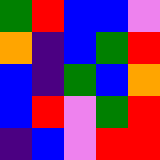[["green", "red", "blue", "blue", "violet"], ["orange", "indigo", "blue", "green", "red"], ["blue", "indigo", "green", "blue", "orange"], ["blue", "red", "violet", "green", "red"], ["indigo", "blue", "violet", "red", "red"]]